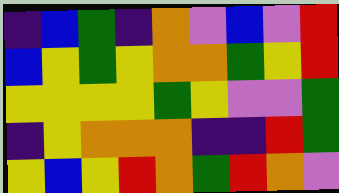[["indigo", "blue", "green", "indigo", "orange", "violet", "blue", "violet", "red"], ["blue", "yellow", "green", "yellow", "orange", "orange", "green", "yellow", "red"], ["yellow", "yellow", "yellow", "yellow", "green", "yellow", "violet", "violet", "green"], ["indigo", "yellow", "orange", "orange", "orange", "indigo", "indigo", "red", "green"], ["yellow", "blue", "yellow", "red", "orange", "green", "red", "orange", "violet"]]